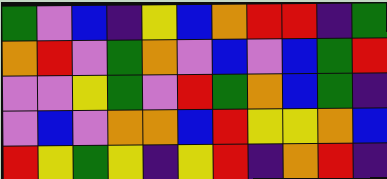[["green", "violet", "blue", "indigo", "yellow", "blue", "orange", "red", "red", "indigo", "green"], ["orange", "red", "violet", "green", "orange", "violet", "blue", "violet", "blue", "green", "red"], ["violet", "violet", "yellow", "green", "violet", "red", "green", "orange", "blue", "green", "indigo"], ["violet", "blue", "violet", "orange", "orange", "blue", "red", "yellow", "yellow", "orange", "blue"], ["red", "yellow", "green", "yellow", "indigo", "yellow", "red", "indigo", "orange", "red", "indigo"]]